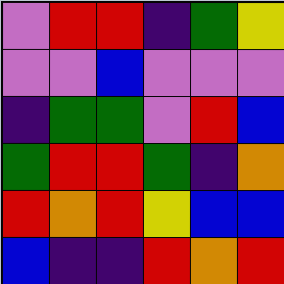[["violet", "red", "red", "indigo", "green", "yellow"], ["violet", "violet", "blue", "violet", "violet", "violet"], ["indigo", "green", "green", "violet", "red", "blue"], ["green", "red", "red", "green", "indigo", "orange"], ["red", "orange", "red", "yellow", "blue", "blue"], ["blue", "indigo", "indigo", "red", "orange", "red"]]